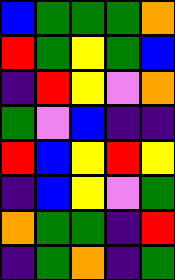[["blue", "green", "green", "green", "orange"], ["red", "green", "yellow", "green", "blue"], ["indigo", "red", "yellow", "violet", "orange"], ["green", "violet", "blue", "indigo", "indigo"], ["red", "blue", "yellow", "red", "yellow"], ["indigo", "blue", "yellow", "violet", "green"], ["orange", "green", "green", "indigo", "red"], ["indigo", "green", "orange", "indigo", "green"]]